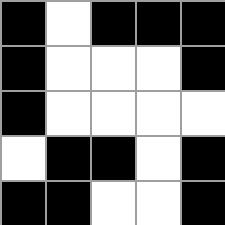[["black", "white", "black", "black", "black"], ["black", "white", "white", "white", "black"], ["black", "white", "white", "white", "white"], ["white", "black", "black", "white", "black"], ["black", "black", "white", "white", "black"]]